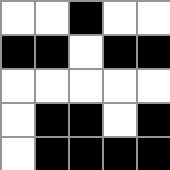[["white", "white", "black", "white", "white"], ["black", "black", "white", "black", "black"], ["white", "white", "white", "white", "white"], ["white", "black", "black", "white", "black"], ["white", "black", "black", "black", "black"]]